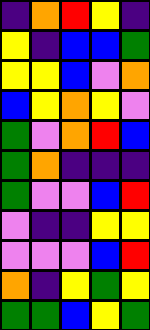[["indigo", "orange", "red", "yellow", "indigo"], ["yellow", "indigo", "blue", "blue", "green"], ["yellow", "yellow", "blue", "violet", "orange"], ["blue", "yellow", "orange", "yellow", "violet"], ["green", "violet", "orange", "red", "blue"], ["green", "orange", "indigo", "indigo", "indigo"], ["green", "violet", "violet", "blue", "red"], ["violet", "indigo", "indigo", "yellow", "yellow"], ["violet", "violet", "violet", "blue", "red"], ["orange", "indigo", "yellow", "green", "yellow"], ["green", "green", "blue", "yellow", "green"]]